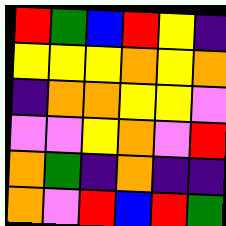[["red", "green", "blue", "red", "yellow", "indigo"], ["yellow", "yellow", "yellow", "orange", "yellow", "orange"], ["indigo", "orange", "orange", "yellow", "yellow", "violet"], ["violet", "violet", "yellow", "orange", "violet", "red"], ["orange", "green", "indigo", "orange", "indigo", "indigo"], ["orange", "violet", "red", "blue", "red", "green"]]